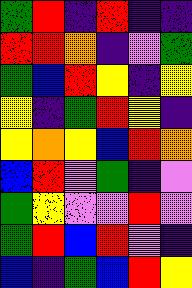[["green", "red", "indigo", "red", "indigo", "indigo"], ["red", "red", "orange", "indigo", "violet", "green"], ["green", "blue", "red", "yellow", "indigo", "yellow"], ["yellow", "indigo", "green", "red", "yellow", "indigo"], ["yellow", "orange", "yellow", "blue", "red", "orange"], ["blue", "red", "violet", "green", "indigo", "violet"], ["green", "yellow", "violet", "violet", "red", "violet"], ["green", "red", "blue", "red", "violet", "indigo"], ["blue", "indigo", "green", "blue", "red", "yellow"]]